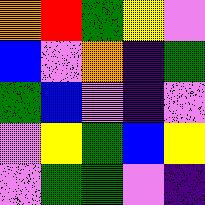[["orange", "red", "green", "yellow", "violet"], ["blue", "violet", "orange", "indigo", "green"], ["green", "blue", "violet", "indigo", "violet"], ["violet", "yellow", "green", "blue", "yellow"], ["violet", "green", "green", "violet", "indigo"]]